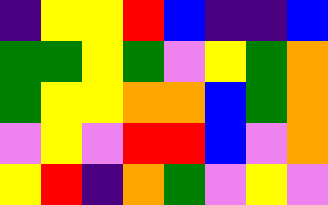[["indigo", "yellow", "yellow", "red", "blue", "indigo", "indigo", "blue"], ["green", "green", "yellow", "green", "violet", "yellow", "green", "orange"], ["green", "yellow", "yellow", "orange", "orange", "blue", "green", "orange"], ["violet", "yellow", "violet", "red", "red", "blue", "violet", "orange"], ["yellow", "red", "indigo", "orange", "green", "violet", "yellow", "violet"]]